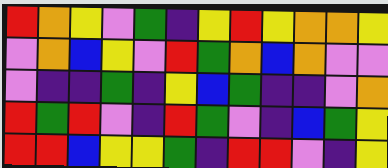[["red", "orange", "yellow", "violet", "green", "indigo", "yellow", "red", "yellow", "orange", "orange", "yellow"], ["violet", "orange", "blue", "yellow", "violet", "red", "green", "orange", "blue", "orange", "violet", "violet"], ["violet", "indigo", "indigo", "green", "indigo", "yellow", "blue", "green", "indigo", "indigo", "violet", "orange"], ["red", "green", "red", "violet", "indigo", "red", "green", "violet", "indigo", "blue", "green", "yellow"], ["red", "red", "blue", "yellow", "yellow", "green", "indigo", "red", "red", "violet", "indigo", "yellow"]]